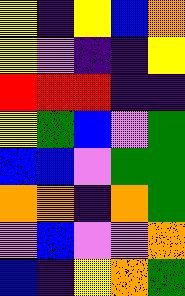[["yellow", "indigo", "yellow", "blue", "orange"], ["yellow", "violet", "indigo", "indigo", "yellow"], ["red", "red", "red", "indigo", "indigo"], ["yellow", "green", "blue", "violet", "green"], ["blue", "blue", "violet", "green", "green"], ["orange", "orange", "indigo", "orange", "green"], ["violet", "blue", "violet", "violet", "orange"], ["blue", "indigo", "yellow", "orange", "green"]]